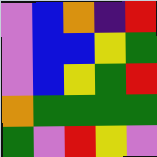[["violet", "blue", "orange", "indigo", "red"], ["violet", "blue", "blue", "yellow", "green"], ["violet", "blue", "yellow", "green", "red"], ["orange", "green", "green", "green", "green"], ["green", "violet", "red", "yellow", "violet"]]